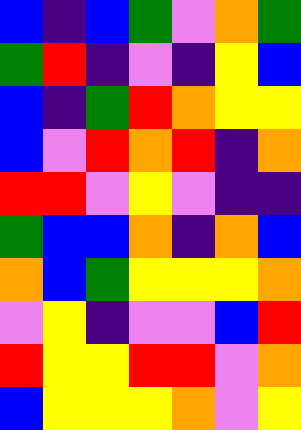[["blue", "indigo", "blue", "green", "violet", "orange", "green"], ["green", "red", "indigo", "violet", "indigo", "yellow", "blue"], ["blue", "indigo", "green", "red", "orange", "yellow", "yellow"], ["blue", "violet", "red", "orange", "red", "indigo", "orange"], ["red", "red", "violet", "yellow", "violet", "indigo", "indigo"], ["green", "blue", "blue", "orange", "indigo", "orange", "blue"], ["orange", "blue", "green", "yellow", "yellow", "yellow", "orange"], ["violet", "yellow", "indigo", "violet", "violet", "blue", "red"], ["red", "yellow", "yellow", "red", "red", "violet", "orange"], ["blue", "yellow", "yellow", "yellow", "orange", "violet", "yellow"]]